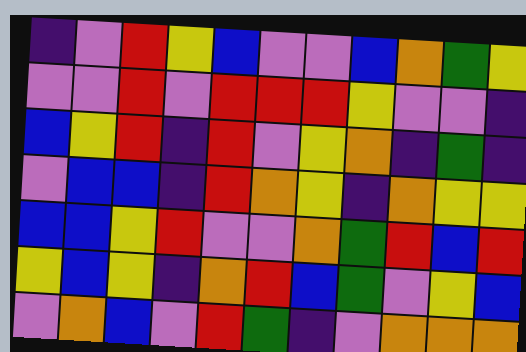[["indigo", "violet", "red", "yellow", "blue", "violet", "violet", "blue", "orange", "green", "yellow"], ["violet", "violet", "red", "violet", "red", "red", "red", "yellow", "violet", "violet", "indigo"], ["blue", "yellow", "red", "indigo", "red", "violet", "yellow", "orange", "indigo", "green", "indigo"], ["violet", "blue", "blue", "indigo", "red", "orange", "yellow", "indigo", "orange", "yellow", "yellow"], ["blue", "blue", "yellow", "red", "violet", "violet", "orange", "green", "red", "blue", "red"], ["yellow", "blue", "yellow", "indigo", "orange", "red", "blue", "green", "violet", "yellow", "blue"], ["violet", "orange", "blue", "violet", "red", "green", "indigo", "violet", "orange", "orange", "orange"]]